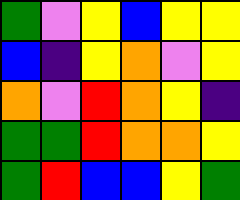[["green", "violet", "yellow", "blue", "yellow", "yellow"], ["blue", "indigo", "yellow", "orange", "violet", "yellow"], ["orange", "violet", "red", "orange", "yellow", "indigo"], ["green", "green", "red", "orange", "orange", "yellow"], ["green", "red", "blue", "blue", "yellow", "green"]]